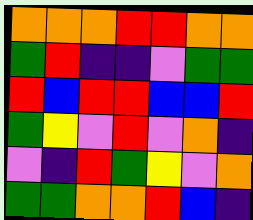[["orange", "orange", "orange", "red", "red", "orange", "orange"], ["green", "red", "indigo", "indigo", "violet", "green", "green"], ["red", "blue", "red", "red", "blue", "blue", "red"], ["green", "yellow", "violet", "red", "violet", "orange", "indigo"], ["violet", "indigo", "red", "green", "yellow", "violet", "orange"], ["green", "green", "orange", "orange", "red", "blue", "indigo"]]